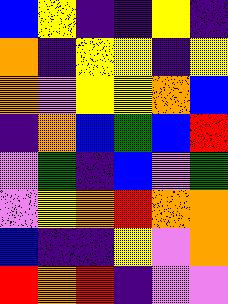[["blue", "yellow", "indigo", "indigo", "yellow", "indigo"], ["orange", "indigo", "yellow", "yellow", "indigo", "yellow"], ["orange", "violet", "yellow", "yellow", "orange", "blue"], ["indigo", "orange", "blue", "green", "blue", "red"], ["violet", "green", "indigo", "blue", "violet", "green"], ["violet", "yellow", "orange", "red", "orange", "orange"], ["blue", "indigo", "indigo", "yellow", "violet", "orange"], ["red", "orange", "red", "indigo", "violet", "violet"]]